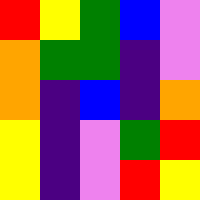[["red", "yellow", "green", "blue", "violet"], ["orange", "green", "green", "indigo", "violet"], ["orange", "indigo", "blue", "indigo", "orange"], ["yellow", "indigo", "violet", "green", "red"], ["yellow", "indigo", "violet", "red", "yellow"]]